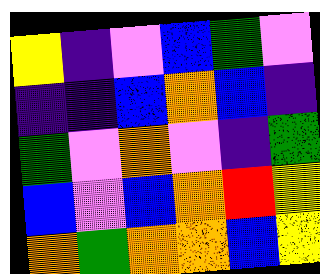[["yellow", "indigo", "violet", "blue", "green", "violet"], ["indigo", "indigo", "blue", "orange", "blue", "indigo"], ["green", "violet", "orange", "violet", "indigo", "green"], ["blue", "violet", "blue", "orange", "red", "yellow"], ["orange", "green", "orange", "orange", "blue", "yellow"]]